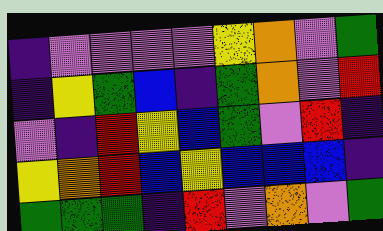[["indigo", "violet", "violet", "violet", "violet", "yellow", "orange", "violet", "green"], ["indigo", "yellow", "green", "blue", "indigo", "green", "orange", "violet", "red"], ["violet", "indigo", "red", "yellow", "blue", "green", "violet", "red", "indigo"], ["yellow", "orange", "red", "blue", "yellow", "blue", "blue", "blue", "indigo"], ["green", "green", "green", "indigo", "red", "violet", "orange", "violet", "green"]]